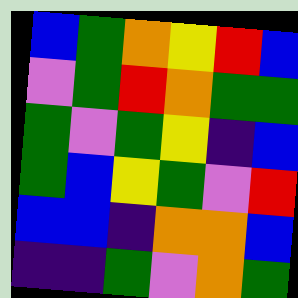[["blue", "green", "orange", "yellow", "red", "blue"], ["violet", "green", "red", "orange", "green", "green"], ["green", "violet", "green", "yellow", "indigo", "blue"], ["green", "blue", "yellow", "green", "violet", "red"], ["blue", "blue", "indigo", "orange", "orange", "blue"], ["indigo", "indigo", "green", "violet", "orange", "green"]]